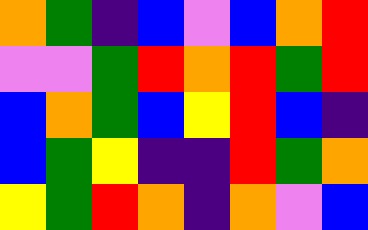[["orange", "green", "indigo", "blue", "violet", "blue", "orange", "red"], ["violet", "violet", "green", "red", "orange", "red", "green", "red"], ["blue", "orange", "green", "blue", "yellow", "red", "blue", "indigo"], ["blue", "green", "yellow", "indigo", "indigo", "red", "green", "orange"], ["yellow", "green", "red", "orange", "indigo", "orange", "violet", "blue"]]